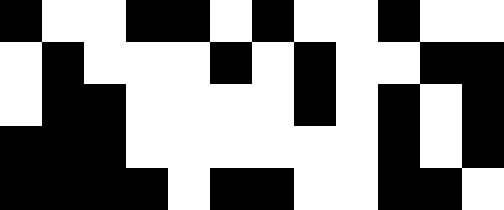[["black", "white", "white", "black", "black", "white", "black", "white", "white", "black", "white", "white"], ["white", "black", "white", "white", "white", "black", "white", "black", "white", "white", "black", "black"], ["white", "black", "black", "white", "white", "white", "white", "black", "white", "black", "white", "black"], ["black", "black", "black", "white", "white", "white", "white", "white", "white", "black", "white", "black"], ["black", "black", "black", "black", "white", "black", "black", "white", "white", "black", "black", "white"]]